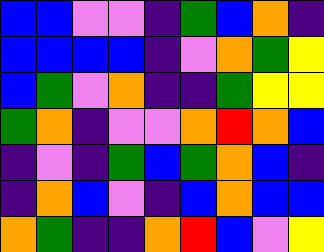[["blue", "blue", "violet", "violet", "indigo", "green", "blue", "orange", "indigo"], ["blue", "blue", "blue", "blue", "indigo", "violet", "orange", "green", "yellow"], ["blue", "green", "violet", "orange", "indigo", "indigo", "green", "yellow", "yellow"], ["green", "orange", "indigo", "violet", "violet", "orange", "red", "orange", "blue"], ["indigo", "violet", "indigo", "green", "blue", "green", "orange", "blue", "indigo"], ["indigo", "orange", "blue", "violet", "indigo", "blue", "orange", "blue", "blue"], ["orange", "green", "indigo", "indigo", "orange", "red", "blue", "violet", "yellow"]]